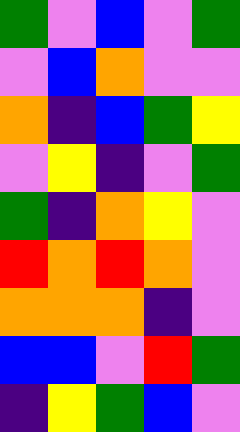[["green", "violet", "blue", "violet", "green"], ["violet", "blue", "orange", "violet", "violet"], ["orange", "indigo", "blue", "green", "yellow"], ["violet", "yellow", "indigo", "violet", "green"], ["green", "indigo", "orange", "yellow", "violet"], ["red", "orange", "red", "orange", "violet"], ["orange", "orange", "orange", "indigo", "violet"], ["blue", "blue", "violet", "red", "green"], ["indigo", "yellow", "green", "blue", "violet"]]